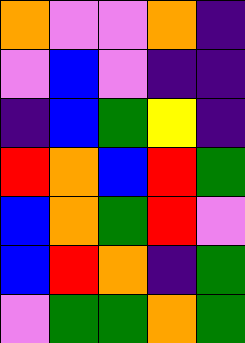[["orange", "violet", "violet", "orange", "indigo"], ["violet", "blue", "violet", "indigo", "indigo"], ["indigo", "blue", "green", "yellow", "indigo"], ["red", "orange", "blue", "red", "green"], ["blue", "orange", "green", "red", "violet"], ["blue", "red", "orange", "indigo", "green"], ["violet", "green", "green", "orange", "green"]]